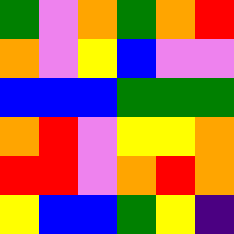[["green", "violet", "orange", "green", "orange", "red"], ["orange", "violet", "yellow", "blue", "violet", "violet"], ["blue", "blue", "blue", "green", "green", "green"], ["orange", "red", "violet", "yellow", "yellow", "orange"], ["red", "red", "violet", "orange", "red", "orange"], ["yellow", "blue", "blue", "green", "yellow", "indigo"]]